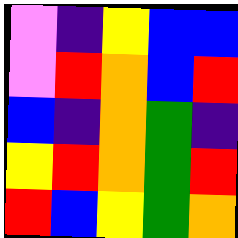[["violet", "indigo", "yellow", "blue", "blue"], ["violet", "red", "orange", "blue", "red"], ["blue", "indigo", "orange", "green", "indigo"], ["yellow", "red", "orange", "green", "red"], ["red", "blue", "yellow", "green", "orange"]]